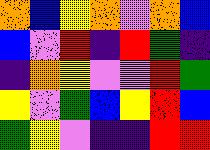[["orange", "blue", "yellow", "orange", "violet", "orange", "blue"], ["blue", "violet", "red", "indigo", "red", "green", "indigo"], ["indigo", "orange", "yellow", "violet", "violet", "red", "green"], ["yellow", "violet", "green", "blue", "yellow", "red", "blue"], ["green", "yellow", "violet", "indigo", "indigo", "red", "red"]]